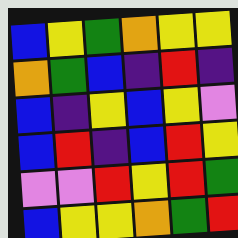[["blue", "yellow", "green", "orange", "yellow", "yellow"], ["orange", "green", "blue", "indigo", "red", "indigo"], ["blue", "indigo", "yellow", "blue", "yellow", "violet"], ["blue", "red", "indigo", "blue", "red", "yellow"], ["violet", "violet", "red", "yellow", "red", "green"], ["blue", "yellow", "yellow", "orange", "green", "red"]]